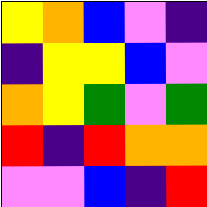[["yellow", "orange", "blue", "violet", "indigo"], ["indigo", "yellow", "yellow", "blue", "violet"], ["orange", "yellow", "green", "violet", "green"], ["red", "indigo", "red", "orange", "orange"], ["violet", "violet", "blue", "indigo", "red"]]